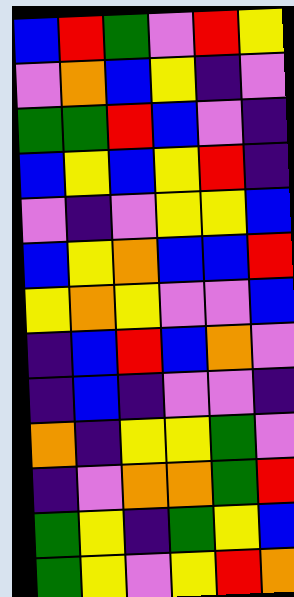[["blue", "red", "green", "violet", "red", "yellow"], ["violet", "orange", "blue", "yellow", "indigo", "violet"], ["green", "green", "red", "blue", "violet", "indigo"], ["blue", "yellow", "blue", "yellow", "red", "indigo"], ["violet", "indigo", "violet", "yellow", "yellow", "blue"], ["blue", "yellow", "orange", "blue", "blue", "red"], ["yellow", "orange", "yellow", "violet", "violet", "blue"], ["indigo", "blue", "red", "blue", "orange", "violet"], ["indigo", "blue", "indigo", "violet", "violet", "indigo"], ["orange", "indigo", "yellow", "yellow", "green", "violet"], ["indigo", "violet", "orange", "orange", "green", "red"], ["green", "yellow", "indigo", "green", "yellow", "blue"], ["green", "yellow", "violet", "yellow", "red", "orange"]]